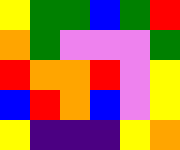[["yellow", "green", "green", "blue", "green", "red"], ["orange", "green", "violet", "violet", "violet", "green"], ["red", "orange", "orange", "red", "violet", "yellow"], ["blue", "red", "orange", "blue", "violet", "yellow"], ["yellow", "indigo", "indigo", "indigo", "yellow", "orange"]]